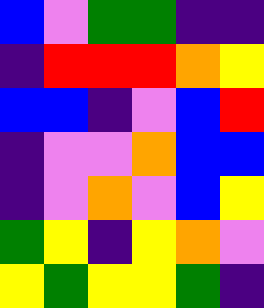[["blue", "violet", "green", "green", "indigo", "indigo"], ["indigo", "red", "red", "red", "orange", "yellow"], ["blue", "blue", "indigo", "violet", "blue", "red"], ["indigo", "violet", "violet", "orange", "blue", "blue"], ["indigo", "violet", "orange", "violet", "blue", "yellow"], ["green", "yellow", "indigo", "yellow", "orange", "violet"], ["yellow", "green", "yellow", "yellow", "green", "indigo"]]